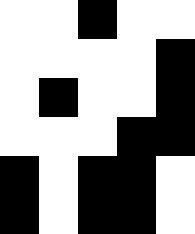[["white", "white", "black", "white", "white"], ["white", "white", "white", "white", "black"], ["white", "black", "white", "white", "black"], ["white", "white", "white", "black", "black"], ["black", "white", "black", "black", "white"], ["black", "white", "black", "black", "white"]]